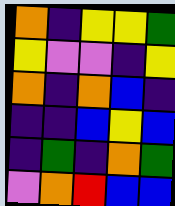[["orange", "indigo", "yellow", "yellow", "green"], ["yellow", "violet", "violet", "indigo", "yellow"], ["orange", "indigo", "orange", "blue", "indigo"], ["indigo", "indigo", "blue", "yellow", "blue"], ["indigo", "green", "indigo", "orange", "green"], ["violet", "orange", "red", "blue", "blue"]]